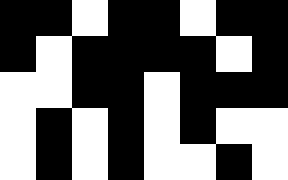[["black", "black", "white", "black", "black", "white", "black", "black"], ["black", "white", "black", "black", "black", "black", "white", "black"], ["white", "white", "black", "black", "white", "black", "black", "black"], ["white", "black", "white", "black", "white", "black", "white", "white"], ["white", "black", "white", "black", "white", "white", "black", "white"]]